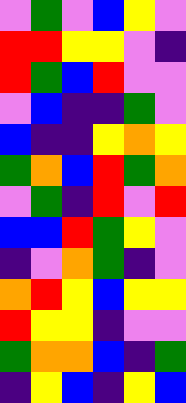[["violet", "green", "violet", "blue", "yellow", "violet"], ["red", "red", "yellow", "yellow", "violet", "indigo"], ["red", "green", "blue", "red", "violet", "violet"], ["violet", "blue", "indigo", "indigo", "green", "violet"], ["blue", "indigo", "indigo", "yellow", "orange", "yellow"], ["green", "orange", "blue", "red", "green", "orange"], ["violet", "green", "indigo", "red", "violet", "red"], ["blue", "blue", "red", "green", "yellow", "violet"], ["indigo", "violet", "orange", "green", "indigo", "violet"], ["orange", "red", "yellow", "blue", "yellow", "yellow"], ["red", "yellow", "yellow", "indigo", "violet", "violet"], ["green", "orange", "orange", "blue", "indigo", "green"], ["indigo", "yellow", "blue", "indigo", "yellow", "blue"]]